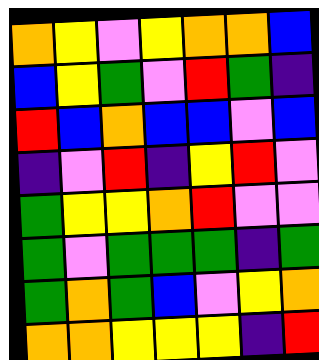[["orange", "yellow", "violet", "yellow", "orange", "orange", "blue"], ["blue", "yellow", "green", "violet", "red", "green", "indigo"], ["red", "blue", "orange", "blue", "blue", "violet", "blue"], ["indigo", "violet", "red", "indigo", "yellow", "red", "violet"], ["green", "yellow", "yellow", "orange", "red", "violet", "violet"], ["green", "violet", "green", "green", "green", "indigo", "green"], ["green", "orange", "green", "blue", "violet", "yellow", "orange"], ["orange", "orange", "yellow", "yellow", "yellow", "indigo", "red"]]